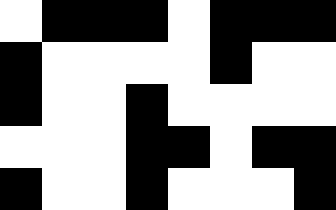[["white", "black", "black", "black", "white", "black", "black", "black"], ["black", "white", "white", "white", "white", "black", "white", "white"], ["black", "white", "white", "black", "white", "white", "white", "white"], ["white", "white", "white", "black", "black", "white", "black", "black"], ["black", "white", "white", "black", "white", "white", "white", "black"]]